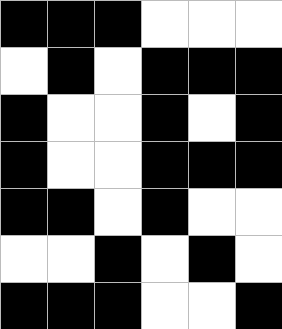[["black", "black", "black", "white", "white", "white"], ["white", "black", "white", "black", "black", "black"], ["black", "white", "white", "black", "white", "black"], ["black", "white", "white", "black", "black", "black"], ["black", "black", "white", "black", "white", "white"], ["white", "white", "black", "white", "black", "white"], ["black", "black", "black", "white", "white", "black"]]